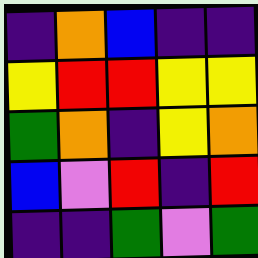[["indigo", "orange", "blue", "indigo", "indigo"], ["yellow", "red", "red", "yellow", "yellow"], ["green", "orange", "indigo", "yellow", "orange"], ["blue", "violet", "red", "indigo", "red"], ["indigo", "indigo", "green", "violet", "green"]]